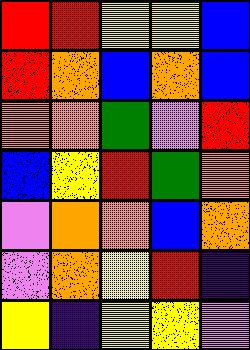[["red", "red", "yellow", "yellow", "blue"], ["red", "orange", "blue", "orange", "blue"], ["orange", "orange", "green", "violet", "red"], ["blue", "yellow", "red", "green", "orange"], ["violet", "orange", "orange", "blue", "orange"], ["violet", "orange", "yellow", "red", "indigo"], ["yellow", "indigo", "yellow", "yellow", "violet"]]